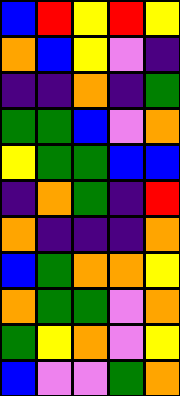[["blue", "red", "yellow", "red", "yellow"], ["orange", "blue", "yellow", "violet", "indigo"], ["indigo", "indigo", "orange", "indigo", "green"], ["green", "green", "blue", "violet", "orange"], ["yellow", "green", "green", "blue", "blue"], ["indigo", "orange", "green", "indigo", "red"], ["orange", "indigo", "indigo", "indigo", "orange"], ["blue", "green", "orange", "orange", "yellow"], ["orange", "green", "green", "violet", "orange"], ["green", "yellow", "orange", "violet", "yellow"], ["blue", "violet", "violet", "green", "orange"]]